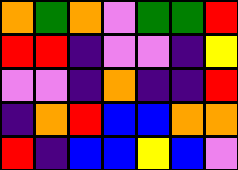[["orange", "green", "orange", "violet", "green", "green", "red"], ["red", "red", "indigo", "violet", "violet", "indigo", "yellow"], ["violet", "violet", "indigo", "orange", "indigo", "indigo", "red"], ["indigo", "orange", "red", "blue", "blue", "orange", "orange"], ["red", "indigo", "blue", "blue", "yellow", "blue", "violet"]]